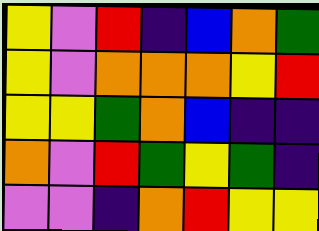[["yellow", "violet", "red", "indigo", "blue", "orange", "green"], ["yellow", "violet", "orange", "orange", "orange", "yellow", "red"], ["yellow", "yellow", "green", "orange", "blue", "indigo", "indigo"], ["orange", "violet", "red", "green", "yellow", "green", "indigo"], ["violet", "violet", "indigo", "orange", "red", "yellow", "yellow"]]